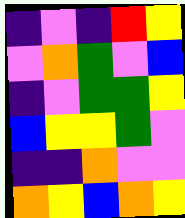[["indigo", "violet", "indigo", "red", "yellow"], ["violet", "orange", "green", "violet", "blue"], ["indigo", "violet", "green", "green", "yellow"], ["blue", "yellow", "yellow", "green", "violet"], ["indigo", "indigo", "orange", "violet", "violet"], ["orange", "yellow", "blue", "orange", "yellow"]]